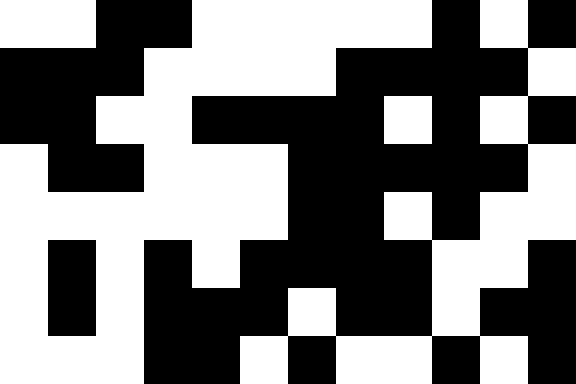[["white", "white", "black", "black", "white", "white", "white", "white", "white", "black", "white", "black"], ["black", "black", "black", "white", "white", "white", "white", "black", "black", "black", "black", "white"], ["black", "black", "white", "white", "black", "black", "black", "black", "white", "black", "white", "black"], ["white", "black", "black", "white", "white", "white", "black", "black", "black", "black", "black", "white"], ["white", "white", "white", "white", "white", "white", "black", "black", "white", "black", "white", "white"], ["white", "black", "white", "black", "white", "black", "black", "black", "black", "white", "white", "black"], ["white", "black", "white", "black", "black", "black", "white", "black", "black", "white", "black", "black"], ["white", "white", "white", "black", "black", "white", "black", "white", "white", "black", "white", "black"]]